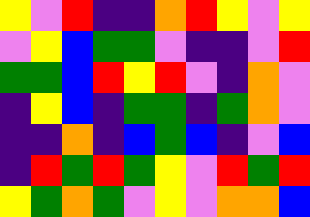[["yellow", "violet", "red", "indigo", "indigo", "orange", "red", "yellow", "violet", "yellow"], ["violet", "yellow", "blue", "green", "green", "violet", "indigo", "indigo", "violet", "red"], ["green", "green", "blue", "red", "yellow", "red", "violet", "indigo", "orange", "violet"], ["indigo", "yellow", "blue", "indigo", "green", "green", "indigo", "green", "orange", "violet"], ["indigo", "indigo", "orange", "indigo", "blue", "green", "blue", "indigo", "violet", "blue"], ["indigo", "red", "green", "red", "green", "yellow", "violet", "red", "green", "red"], ["yellow", "green", "orange", "green", "violet", "yellow", "violet", "orange", "orange", "blue"]]